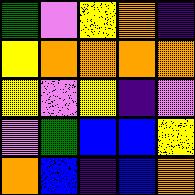[["green", "violet", "yellow", "orange", "indigo"], ["yellow", "orange", "orange", "orange", "orange"], ["yellow", "violet", "yellow", "indigo", "violet"], ["violet", "green", "blue", "blue", "yellow"], ["orange", "blue", "indigo", "blue", "orange"]]